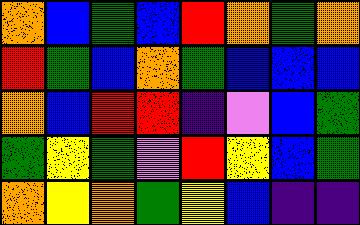[["orange", "blue", "green", "blue", "red", "orange", "green", "orange"], ["red", "green", "blue", "orange", "green", "blue", "blue", "blue"], ["orange", "blue", "red", "red", "indigo", "violet", "blue", "green"], ["green", "yellow", "green", "violet", "red", "yellow", "blue", "green"], ["orange", "yellow", "orange", "green", "yellow", "blue", "indigo", "indigo"]]